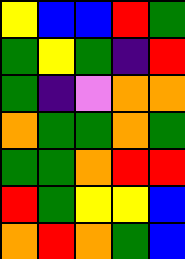[["yellow", "blue", "blue", "red", "green"], ["green", "yellow", "green", "indigo", "red"], ["green", "indigo", "violet", "orange", "orange"], ["orange", "green", "green", "orange", "green"], ["green", "green", "orange", "red", "red"], ["red", "green", "yellow", "yellow", "blue"], ["orange", "red", "orange", "green", "blue"]]